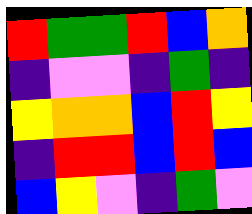[["red", "green", "green", "red", "blue", "orange"], ["indigo", "violet", "violet", "indigo", "green", "indigo"], ["yellow", "orange", "orange", "blue", "red", "yellow"], ["indigo", "red", "red", "blue", "red", "blue"], ["blue", "yellow", "violet", "indigo", "green", "violet"]]